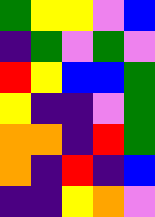[["green", "yellow", "yellow", "violet", "blue"], ["indigo", "green", "violet", "green", "violet"], ["red", "yellow", "blue", "blue", "green"], ["yellow", "indigo", "indigo", "violet", "green"], ["orange", "orange", "indigo", "red", "green"], ["orange", "indigo", "red", "indigo", "blue"], ["indigo", "indigo", "yellow", "orange", "violet"]]